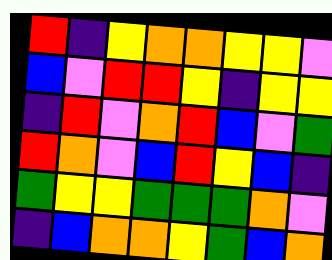[["red", "indigo", "yellow", "orange", "orange", "yellow", "yellow", "violet"], ["blue", "violet", "red", "red", "yellow", "indigo", "yellow", "yellow"], ["indigo", "red", "violet", "orange", "red", "blue", "violet", "green"], ["red", "orange", "violet", "blue", "red", "yellow", "blue", "indigo"], ["green", "yellow", "yellow", "green", "green", "green", "orange", "violet"], ["indigo", "blue", "orange", "orange", "yellow", "green", "blue", "orange"]]